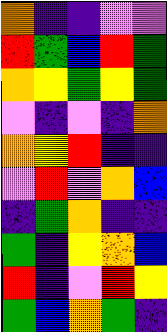[["orange", "indigo", "indigo", "violet", "violet"], ["red", "green", "blue", "red", "green"], ["orange", "yellow", "green", "yellow", "green"], ["violet", "indigo", "violet", "indigo", "orange"], ["orange", "yellow", "red", "indigo", "indigo"], ["violet", "red", "violet", "orange", "blue"], ["indigo", "green", "orange", "indigo", "indigo"], ["green", "indigo", "yellow", "orange", "blue"], ["red", "indigo", "violet", "red", "yellow"], ["green", "blue", "orange", "green", "indigo"]]